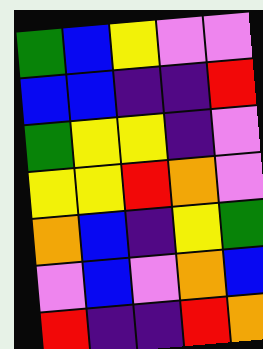[["green", "blue", "yellow", "violet", "violet"], ["blue", "blue", "indigo", "indigo", "red"], ["green", "yellow", "yellow", "indigo", "violet"], ["yellow", "yellow", "red", "orange", "violet"], ["orange", "blue", "indigo", "yellow", "green"], ["violet", "blue", "violet", "orange", "blue"], ["red", "indigo", "indigo", "red", "orange"]]